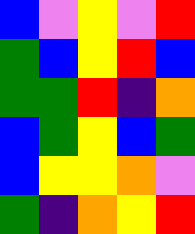[["blue", "violet", "yellow", "violet", "red"], ["green", "blue", "yellow", "red", "blue"], ["green", "green", "red", "indigo", "orange"], ["blue", "green", "yellow", "blue", "green"], ["blue", "yellow", "yellow", "orange", "violet"], ["green", "indigo", "orange", "yellow", "red"]]